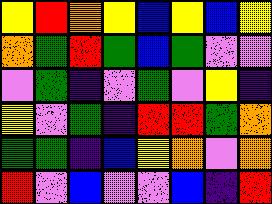[["yellow", "red", "orange", "yellow", "blue", "yellow", "blue", "yellow"], ["orange", "green", "red", "green", "blue", "green", "violet", "violet"], ["violet", "green", "indigo", "violet", "green", "violet", "yellow", "indigo"], ["yellow", "violet", "green", "indigo", "red", "red", "green", "orange"], ["green", "green", "indigo", "blue", "yellow", "orange", "violet", "orange"], ["red", "violet", "blue", "violet", "violet", "blue", "indigo", "red"]]